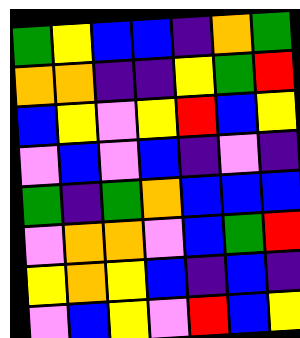[["green", "yellow", "blue", "blue", "indigo", "orange", "green"], ["orange", "orange", "indigo", "indigo", "yellow", "green", "red"], ["blue", "yellow", "violet", "yellow", "red", "blue", "yellow"], ["violet", "blue", "violet", "blue", "indigo", "violet", "indigo"], ["green", "indigo", "green", "orange", "blue", "blue", "blue"], ["violet", "orange", "orange", "violet", "blue", "green", "red"], ["yellow", "orange", "yellow", "blue", "indigo", "blue", "indigo"], ["violet", "blue", "yellow", "violet", "red", "blue", "yellow"]]